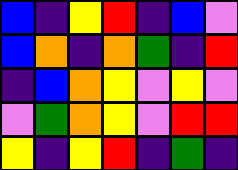[["blue", "indigo", "yellow", "red", "indigo", "blue", "violet"], ["blue", "orange", "indigo", "orange", "green", "indigo", "red"], ["indigo", "blue", "orange", "yellow", "violet", "yellow", "violet"], ["violet", "green", "orange", "yellow", "violet", "red", "red"], ["yellow", "indigo", "yellow", "red", "indigo", "green", "indigo"]]